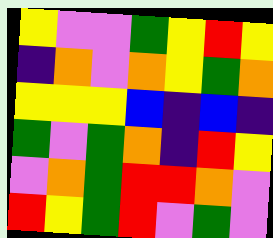[["yellow", "violet", "violet", "green", "yellow", "red", "yellow"], ["indigo", "orange", "violet", "orange", "yellow", "green", "orange"], ["yellow", "yellow", "yellow", "blue", "indigo", "blue", "indigo"], ["green", "violet", "green", "orange", "indigo", "red", "yellow"], ["violet", "orange", "green", "red", "red", "orange", "violet"], ["red", "yellow", "green", "red", "violet", "green", "violet"]]